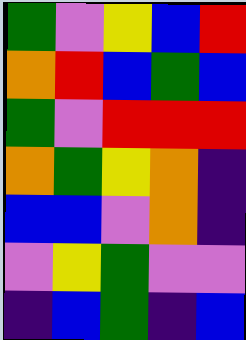[["green", "violet", "yellow", "blue", "red"], ["orange", "red", "blue", "green", "blue"], ["green", "violet", "red", "red", "red"], ["orange", "green", "yellow", "orange", "indigo"], ["blue", "blue", "violet", "orange", "indigo"], ["violet", "yellow", "green", "violet", "violet"], ["indigo", "blue", "green", "indigo", "blue"]]